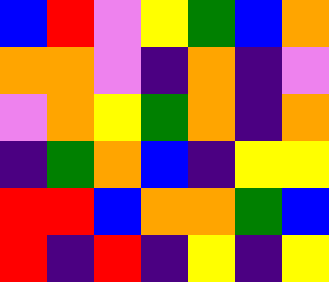[["blue", "red", "violet", "yellow", "green", "blue", "orange"], ["orange", "orange", "violet", "indigo", "orange", "indigo", "violet"], ["violet", "orange", "yellow", "green", "orange", "indigo", "orange"], ["indigo", "green", "orange", "blue", "indigo", "yellow", "yellow"], ["red", "red", "blue", "orange", "orange", "green", "blue"], ["red", "indigo", "red", "indigo", "yellow", "indigo", "yellow"]]